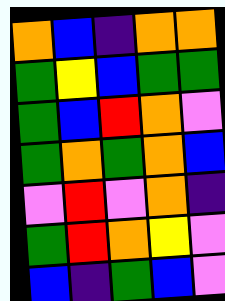[["orange", "blue", "indigo", "orange", "orange"], ["green", "yellow", "blue", "green", "green"], ["green", "blue", "red", "orange", "violet"], ["green", "orange", "green", "orange", "blue"], ["violet", "red", "violet", "orange", "indigo"], ["green", "red", "orange", "yellow", "violet"], ["blue", "indigo", "green", "blue", "violet"]]